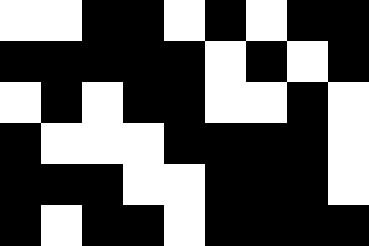[["white", "white", "black", "black", "white", "black", "white", "black", "black"], ["black", "black", "black", "black", "black", "white", "black", "white", "black"], ["white", "black", "white", "black", "black", "white", "white", "black", "white"], ["black", "white", "white", "white", "black", "black", "black", "black", "white"], ["black", "black", "black", "white", "white", "black", "black", "black", "white"], ["black", "white", "black", "black", "white", "black", "black", "black", "black"]]